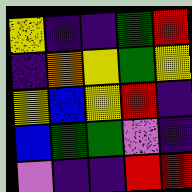[["yellow", "indigo", "indigo", "green", "red"], ["indigo", "orange", "yellow", "green", "yellow"], ["yellow", "blue", "yellow", "red", "indigo"], ["blue", "green", "green", "violet", "indigo"], ["violet", "indigo", "indigo", "red", "red"]]